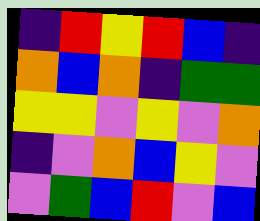[["indigo", "red", "yellow", "red", "blue", "indigo"], ["orange", "blue", "orange", "indigo", "green", "green"], ["yellow", "yellow", "violet", "yellow", "violet", "orange"], ["indigo", "violet", "orange", "blue", "yellow", "violet"], ["violet", "green", "blue", "red", "violet", "blue"]]